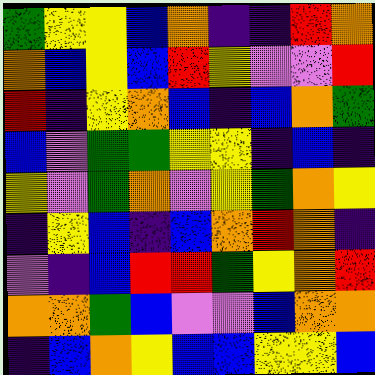[["green", "yellow", "yellow", "blue", "orange", "indigo", "indigo", "red", "orange"], ["orange", "blue", "yellow", "blue", "red", "yellow", "violet", "violet", "red"], ["red", "indigo", "yellow", "orange", "blue", "indigo", "blue", "orange", "green"], ["blue", "violet", "green", "green", "yellow", "yellow", "indigo", "blue", "indigo"], ["yellow", "violet", "green", "orange", "violet", "yellow", "green", "orange", "yellow"], ["indigo", "yellow", "blue", "indigo", "blue", "orange", "red", "orange", "indigo"], ["violet", "indigo", "blue", "red", "red", "green", "yellow", "orange", "red"], ["orange", "orange", "green", "blue", "violet", "violet", "blue", "orange", "orange"], ["indigo", "blue", "orange", "yellow", "blue", "blue", "yellow", "yellow", "blue"]]